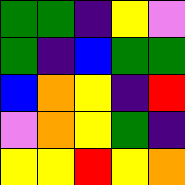[["green", "green", "indigo", "yellow", "violet"], ["green", "indigo", "blue", "green", "green"], ["blue", "orange", "yellow", "indigo", "red"], ["violet", "orange", "yellow", "green", "indigo"], ["yellow", "yellow", "red", "yellow", "orange"]]